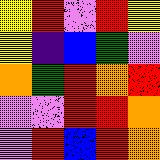[["yellow", "red", "violet", "red", "yellow"], ["yellow", "indigo", "blue", "green", "violet"], ["orange", "green", "red", "orange", "red"], ["violet", "violet", "red", "red", "orange"], ["violet", "red", "blue", "red", "orange"]]